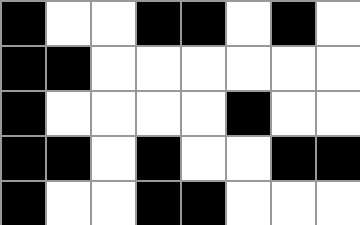[["black", "white", "white", "black", "black", "white", "black", "white"], ["black", "black", "white", "white", "white", "white", "white", "white"], ["black", "white", "white", "white", "white", "black", "white", "white"], ["black", "black", "white", "black", "white", "white", "black", "black"], ["black", "white", "white", "black", "black", "white", "white", "white"]]